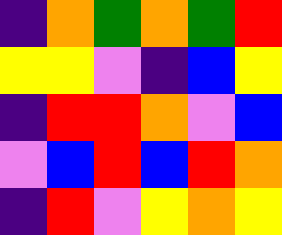[["indigo", "orange", "green", "orange", "green", "red"], ["yellow", "yellow", "violet", "indigo", "blue", "yellow"], ["indigo", "red", "red", "orange", "violet", "blue"], ["violet", "blue", "red", "blue", "red", "orange"], ["indigo", "red", "violet", "yellow", "orange", "yellow"]]